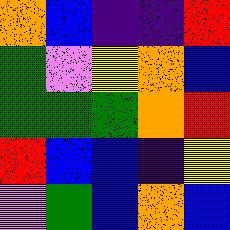[["orange", "blue", "indigo", "indigo", "red"], ["green", "violet", "yellow", "orange", "blue"], ["green", "green", "green", "orange", "red"], ["red", "blue", "blue", "indigo", "yellow"], ["violet", "green", "blue", "orange", "blue"]]